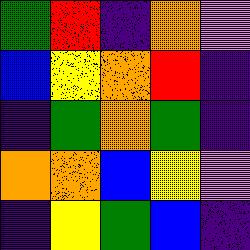[["green", "red", "indigo", "orange", "violet"], ["blue", "yellow", "orange", "red", "indigo"], ["indigo", "green", "orange", "green", "indigo"], ["orange", "orange", "blue", "yellow", "violet"], ["indigo", "yellow", "green", "blue", "indigo"]]